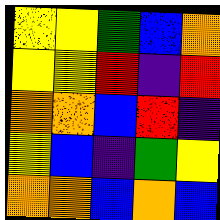[["yellow", "yellow", "green", "blue", "orange"], ["yellow", "yellow", "red", "indigo", "red"], ["orange", "orange", "blue", "red", "indigo"], ["yellow", "blue", "indigo", "green", "yellow"], ["orange", "orange", "blue", "orange", "blue"]]